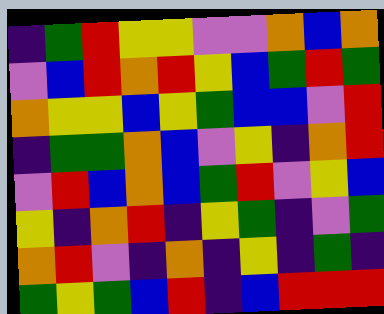[["indigo", "green", "red", "yellow", "yellow", "violet", "violet", "orange", "blue", "orange"], ["violet", "blue", "red", "orange", "red", "yellow", "blue", "green", "red", "green"], ["orange", "yellow", "yellow", "blue", "yellow", "green", "blue", "blue", "violet", "red"], ["indigo", "green", "green", "orange", "blue", "violet", "yellow", "indigo", "orange", "red"], ["violet", "red", "blue", "orange", "blue", "green", "red", "violet", "yellow", "blue"], ["yellow", "indigo", "orange", "red", "indigo", "yellow", "green", "indigo", "violet", "green"], ["orange", "red", "violet", "indigo", "orange", "indigo", "yellow", "indigo", "green", "indigo"], ["green", "yellow", "green", "blue", "red", "indigo", "blue", "red", "red", "red"]]